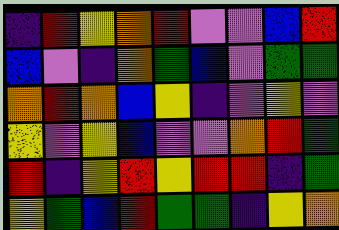[["indigo", "red", "yellow", "orange", "red", "violet", "violet", "blue", "red"], ["blue", "violet", "indigo", "orange", "green", "blue", "violet", "green", "green"], ["orange", "red", "orange", "blue", "yellow", "indigo", "violet", "yellow", "violet"], ["yellow", "violet", "yellow", "blue", "violet", "violet", "orange", "red", "green"], ["red", "indigo", "yellow", "red", "yellow", "red", "red", "indigo", "green"], ["yellow", "green", "blue", "red", "green", "green", "indigo", "yellow", "orange"]]